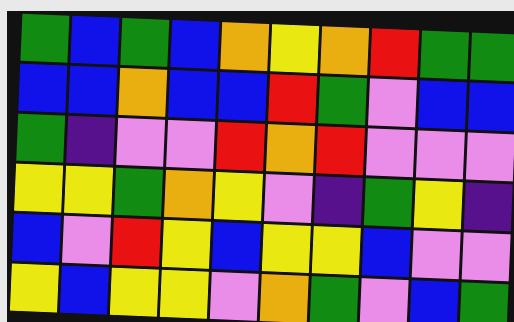[["green", "blue", "green", "blue", "orange", "yellow", "orange", "red", "green", "green"], ["blue", "blue", "orange", "blue", "blue", "red", "green", "violet", "blue", "blue"], ["green", "indigo", "violet", "violet", "red", "orange", "red", "violet", "violet", "violet"], ["yellow", "yellow", "green", "orange", "yellow", "violet", "indigo", "green", "yellow", "indigo"], ["blue", "violet", "red", "yellow", "blue", "yellow", "yellow", "blue", "violet", "violet"], ["yellow", "blue", "yellow", "yellow", "violet", "orange", "green", "violet", "blue", "green"]]